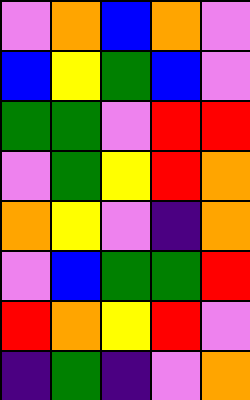[["violet", "orange", "blue", "orange", "violet"], ["blue", "yellow", "green", "blue", "violet"], ["green", "green", "violet", "red", "red"], ["violet", "green", "yellow", "red", "orange"], ["orange", "yellow", "violet", "indigo", "orange"], ["violet", "blue", "green", "green", "red"], ["red", "orange", "yellow", "red", "violet"], ["indigo", "green", "indigo", "violet", "orange"]]